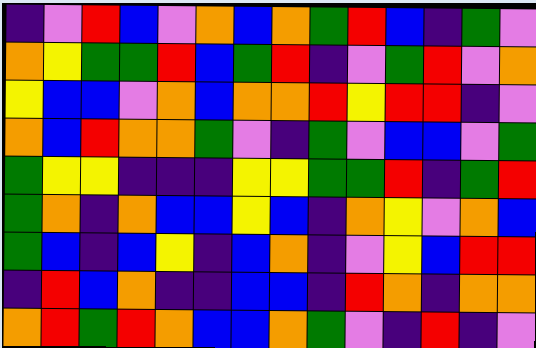[["indigo", "violet", "red", "blue", "violet", "orange", "blue", "orange", "green", "red", "blue", "indigo", "green", "violet"], ["orange", "yellow", "green", "green", "red", "blue", "green", "red", "indigo", "violet", "green", "red", "violet", "orange"], ["yellow", "blue", "blue", "violet", "orange", "blue", "orange", "orange", "red", "yellow", "red", "red", "indigo", "violet"], ["orange", "blue", "red", "orange", "orange", "green", "violet", "indigo", "green", "violet", "blue", "blue", "violet", "green"], ["green", "yellow", "yellow", "indigo", "indigo", "indigo", "yellow", "yellow", "green", "green", "red", "indigo", "green", "red"], ["green", "orange", "indigo", "orange", "blue", "blue", "yellow", "blue", "indigo", "orange", "yellow", "violet", "orange", "blue"], ["green", "blue", "indigo", "blue", "yellow", "indigo", "blue", "orange", "indigo", "violet", "yellow", "blue", "red", "red"], ["indigo", "red", "blue", "orange", "indigo", "indigo", "blue", "blue", "indigo", "red", "orange", "indigo", "orange", "orange"], ["orange", "red", "green", "red", "orange", "blue", "blue", "orange", "green", "violet", "indigo", "red", "indigo", "violet"]]